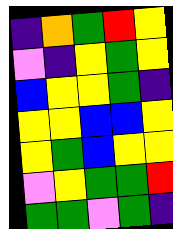[["indigo", "orange", "green", "red", "yellow"], ["violet", "indigo", "yellow", "green", "yellow"], ["blue", "yellow", "yellow", "green", "indigo"], ["yellow", "yellow", "blue", "blue", "yellow"], ["yellow", "green", "blue", "yellow", "yellow"], ["violet", "yellow", "green", "green", "red"], ["green", "green", "violet", "green", "indigo"]]